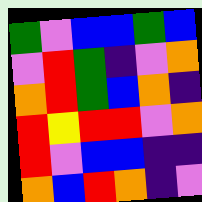[["green", "violet", "blue", "blue", "green", "blue"], ["violet", "red", "green", "indigo", "violet", "orange"], ["orange", "red", "green", "blue", "orange", "indigo"], ["red", "yellow", "red", "red", "violet", "orange"], ["red", "violet", "blue", "blue", "indigo", "indigo"], ["orange", "blue", "red", "orange", "indigo", "violet"]]